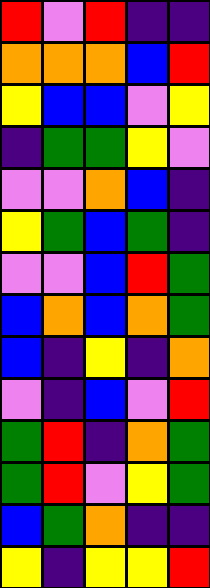[["red", "violet", "red", "indigo", "indigo"], ["orange", "orange", "orange", "blue", "red"], ["yellow", "blue", "blue", "violet", "yellow"], ["indigo", "green", "green", "yellow", "violet"], ["violet", "violet", "orange", "blue", "indigo"], ["yellow", "green", "blue", "green", "indigo"], ["violet", "violet", "blue", "red", "green"], ["blue", "orange", "blue", "orange", "green"], ["blue", "indigo", "yellow", "indigo", "orange"], ["violet", "indigo", "blue", "violet", "red"], ["green", "red", "indigo", "orange", "green"], ["green", "red", "violet", "yellow", "green"], ["blue", "green", "orange", "indigo", "indigo"], ["yellow", "indigo", "yellow", "yellow", "red"]]